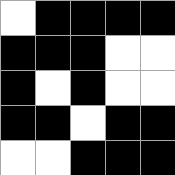[["white", "black", "black", "black", "black"], ["black", "black", "black", "white", "white"], ["black", "white", "black", "white", "white"], ["black", "black", "white", "black", "black"], ["white", "white", "black", "black", "black"]]